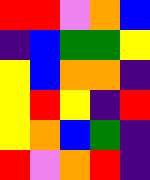[["red", "red", "violet", "orange", "blue"], ["indigo", "blue", "green", "green", "yellow"], ["yellow", "blue", "orange", "orange", "indigo"], ["yellow", "red", "yellow", "indigo", "red"], ["yellow", "orange", "blue", "green", "indigo"], ["red", "violet", "orange", "red", "indigo"]]